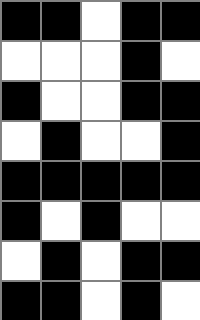[["black", "black", "white", "black", "black"], ["white", "white", "white", "black", "white"], ["black", "white", "white", "black", "black"], ["white", "black", "white", "white", "black"], ["black", "black", "black", "black", "black"], ["black", "white", "black", "white", "white"], ["white", "black", "white", "black", "black"], ["black", "black", "white", "black", "white"]]